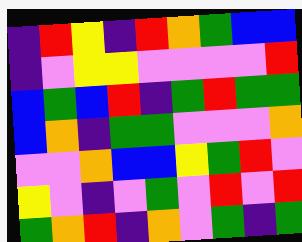[["indigo", "red", "yellow", "indigo", "red", "orange", "green", "blue", "blue"], ["indigo", "violet", "yellow", "yellow", "violet", "violet", "violet", "violet", "red"], ["blue", "green", "blue", "red", "indigo", "green", "red", "green", "green"], ["blue", "orange", "indigo", "green", "green", "violet", "violet", "violet", "orange"], ["violet", "violet", "orange", "blue", "blue", "yellow", "green", "red", "violet"], ["yellow", "violet", "indigo", "violet", "green", "violet", "red", "violet", "red"], ["green", "orange", "red", "indigo", "orange", "violet", "green", "indigo", "green"]]